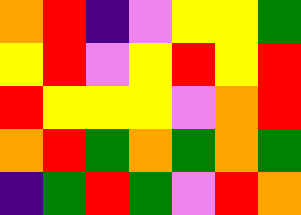[["orange", "red", "indigo", "violet", "yellow", "yellow", "green"], ["yellow", "red", "violet", "yellow", "red", "yellow", "red"], ["red", "yellow", "yellow", "yellow", "violet", "orange", "red"], ["orange", "red", "green", "orange", "green", "orange", "green"], ["indigo", "green", "red", "green", "violet", "red", "orange"]]